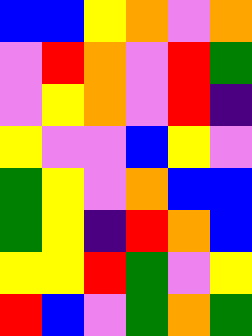[["blue", "blue", "yellow", "orange", "violet", "orange"], ["violet", "red", "orange", "violet", "red", "green"], ["violet", "yellow", "orange", "violet", "red", "indigo"], ["yellow", "violet", "violet", "blue", "yellow", "violet"], ["green", "yellow", "violet", "orange", "blue", "blue"], ["green", "yellow", "indigo", "red", "orange", "blue"], ["yellow", "yellow", "red", "green", "violet", "yellow"], ["red", "blue", "violet", "green", "orange", "green"]]